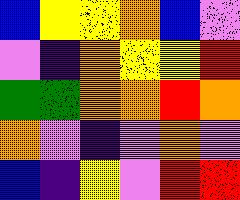[["blue", "yellow", "yellow", "orange", "blue", "violet"], ["violet", "indigo", "orange", "yellow", "yellow", "red"], ["green", "green", "orange", "orange", "red", "orange"], ["orange", "violet", "indigo", "violet", "orange", "violet"], ["blue", "indigo", "yellow", "violet", "red", "red"]]